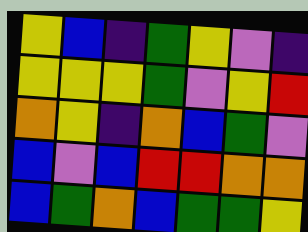[["yellow", "blue", "indigo", "green", "yellow", "violet", "indigo"], ["yellow", "yellow", "yellow", "green", "violet", "yellow", "red"], ["orange", "yellow", "indigo", "orange", "blue", "green", "violet"], ["blue", "violet", "blue", "red", "red", "orange", "orange"], ["blue", "green", "orange", "blue", "green", "green", "yellow"]]